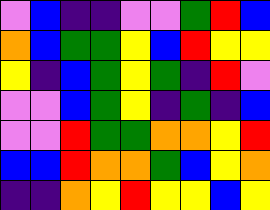[["violet", "blue", "indigo", "indigo", "violet", "violet", "green", "red", "blue"], ["orange", "blue", "green", "green", "yellow", "blue", "red", "yellow", "yellow"], ["yellow", "indigo", "blue", "green", "yellow", "green", "indigo", "red", "violet"], ["violet", "violet", "blue", "green", "yellow", "indigo", "green", "indigo", "blue"], ["violet", "violet", "red", "green", "green", "orange", "orange", "yellow", "red"], ["blue", "blue", "red", "orange", "orange", "green", "blue", "yellow", "orange"], ["indigo", "indigo", "orange", "yellow", "red", "yellow", "yellow", "blue", "yellow"]]